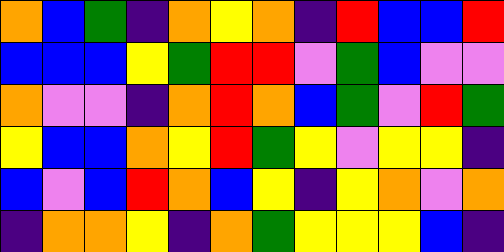[["orange", "blue", "green", "indigo", "orange", "yellow", "orange", "indigo", "red", "blue", "blue", "red"], ["blue", "blue", "blue", "yellow", "green", "red", "red", "violet", "green", "blue", "violet", "violet"], ["orange", "violet", "violet", "indigo", "orange", "red", "orange", "blue", "green", "violet", "red", "green"], ["yellow", "blue", "blue", "orange", "yellow", "red", "green", "yellow", "violet", "yellow", "yellow", "indigo"], ["blue", "violet", "blue", "red", "orange", "blue", "yellow", "indigo", "yellow", "orange", "violet", "orange"], ["indigo", "orange", "orange", "yellow", "indigo", "orange", "green", "yellow", "yellow", "yellow", "blue", "indigo"]]